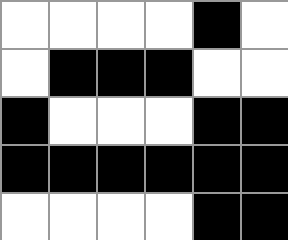[["white", "white", "white", "white", "black", "white"], ["white", "black", "black", "black", "white", "white"], ["black", "white", "white", "white", "black", "black"], ["black", "black", "black", "black", "black", "black"], ["white", "white", "white", "white", "black", "black"]]